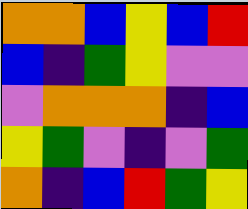[["orange", "orange", "blue", "yellow", "blue", "red"], ["blue", "indigo", "green", "yellow", "violet", "violet"], ["violet", "orange", "orange", "orange", "indigo", "blue"], ["yellow", "green", "violet", "indigo", "violet", "green"], ["orange", "indigo", "blue", "red", "green", "yellow"]]